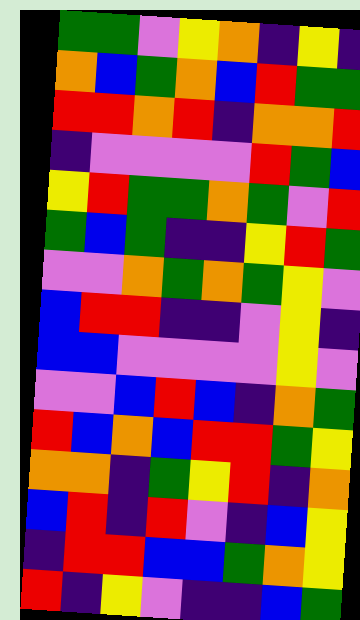[["green", "green", "violet", "yellow", "orange", "indigo", "yellow", "indigo"], ["orange", "blue", "green", "orange", "blue", "red", "green", "green"], ["red", "red", "orange", "red", "indigo", "orange", "orange", "red"], ["indigo", "violet", "violet", "violet", "violet", "red", "green", "blue"], ["yellow", "red", "green", "green", "orange", "green", "violet", "red"], ["green", "blue", "green", "indigo", "indigo", "yellow", "red", "green"], ["violet", "violet", "orange", "green", "orange", "green", "yellow", "violet"], ["blue", "red", "red", "indigo", "indigo", "violet", "yellow", "indigo"], ["blue", "blue", "violet", "violet", "violet", "violet", "yellow", "violet"], ["violet", "violet", "blue", "red", "blue", "indigo", "orange", "green"], ["red", "blue", "orange", "blue", "red", "red", "green", "yellow"], ["orange", "orange", "indigo", "green", "yellow", "red", "indigo", "orange"], ["blue", "red", "indigo", "red", "violet", "indigo", "blue", "yellow"], ["indigo", "red", "red", "blue", "blue", "green", "orange", "yellow"], ["red", "indigo", "yellow", "violet", "indigo", "indigo", "blue", "green"]]